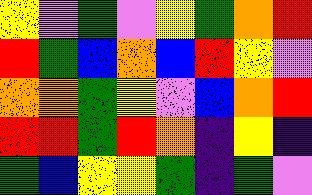[["yellow", "violet", "green", "violet", "yellow", "green", "orange", "red"], ["red", "green", "blue", "orange", "blue", "red", "yellow", "violet"], ["orange", "orange", "green", "yellow", "violet", "blue", "orange", "red"], ["red", "red", "green", "red", "orange", "indigo", "yellow", "indigo"], ["green", "blue", "yellow", "yellow", "green", "indigo", "green", "violet"]]